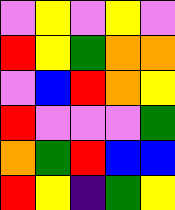[["violet", "yellow", "violet", "yellow", "violet"], ["red", "yellow", "green", "orange", "orange"], ["violet", "blue", "red", "orange", "yellow"], ["red", "violet", "violet", "violet", "green"], ["orange", "green", "red", "blue", "blue"], ["red", "yellow", "indigo", "green", "yellow"]]